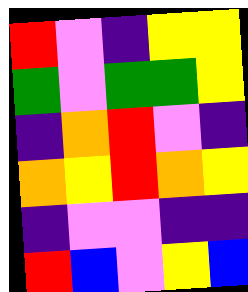[["red", "violet", "indigo", "yellow", "yellow"], ["green", "violet", "green", "green", "yellow"], ["indigo", "orange", "red", "violet", "indigo"], ["orange", "yellow", "red", "orange", "yellow"], ["indigo", "violet", "violet", "indigo", "indigo"], ["red", "blue", "violet", "yellow", "blue"]]